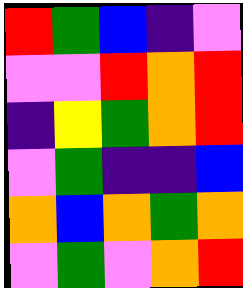[["red", "green", "blue", "indigo", "violet"], ["violet", "violet", "red", "orange", "red"], ["indigo", "yellow", "green", "orange", "red"], ["violet", "green", "indigo", "indigo", "blue"], ["orange", "blue", "orange", "green", "orange"], ["violet", "green", "violet", "orange", "red"]]